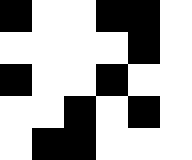[["black", "white", "white", "black", "black", "white"], ["white", "white", "white", "white", "black", "white"], ["black", "white", "white", "black", "white", "white"], ["white", "white", "black", "white", "black", "white"], ["white", "black", "black", "white", "white", "white"]]